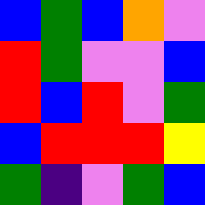[["blue", "green", "blue", "orange", "violet"], ["red", "green", "violet", "violet", "blue"], ["red", "blue", "red", "violet", "green"], ["blue", "red", "red", "red", "yellow"], ["green", "indigo", "violet", "green", "blue"]]